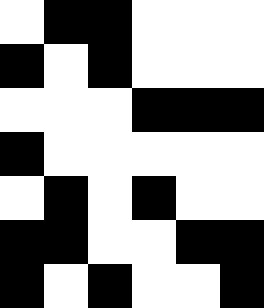[["white", "black", "black", "white", "white", "white"], ["black", "white", "black", "white", "white", "white"], ["white", "white", "white", "black", "black", "black"], ["black", "white", "white", "white", "white", "white"], ["white", "black", "white", "black", "white", "white"], ["black", "black", "white", "white", "black", "black"], ["black", "white", "black", "white", "white", "black"]]